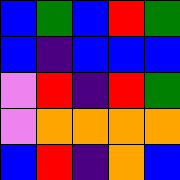[["blue", "green", "blue", "red", "green"], ["blue", "indigo", "blue", "blue", "blue"], ["violet", "red", "indigo", "red", "green"], ["violet", "orange", "orange", "orange", "orange"], ["blue", "red", "indigo", "orange", "blue"]]